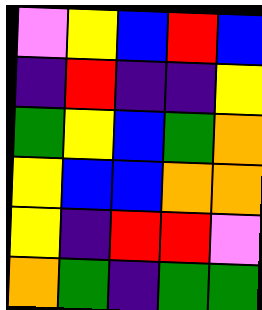[["violet", "yellow", "blue", "red", "blue"], ["indigo", "red", "indigo", "indigo", "yellow"], ["green", "yellow", "blue", "green", "orange"], ["yellow", "blue", "blue", "orange", "orange"], ["yellow", "indigo", "red", "red", "violet"], ["orange", "green", "indigo", "green", "green"]]